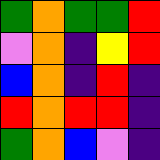[["green", "orange", "green", "green", "red"], ["violet", "orange", "indigo", "yellow", "red"], ["blue", "orange", "indigo", "red", "indigo"], ["red", "orange", "red", "red", "indigo"], ["green", "orange", "blue", "violet", "indigo"]]